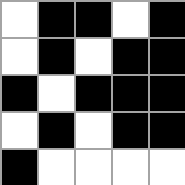[["white", "black", "black", "white", "black"], ["white", "black", "white", "black", "black"], ["black", "white", "black", "black", "black"], ["white", "black", "white", "black", "black"], ["black", "white", "white", "white", "white"]]